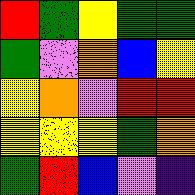[["red", "green", "yellow", "green", "green"], ["green", "violet", "orange", "blue", "yellow"], ["yellow", "orange", "violet", "red", "red"], ["yellow", "yellow", "yellow", "green", "orange"], ["green", "red", "blue", "violet", "indigo"]]